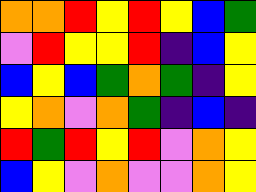[["orange", "orange", "red", "yellow", "red", "yellow", "blue", "green"], ["violet", "red", "yellow", "yellow", "red", "indigo", "blue", "yellow"], ["blue", "yellow", "blue", "green", "orange", "green", "indigo", "yellow"], ["yellow", "orange", "violet", "orange", "green", "indigo", "blue", "indigo"], ["red", "green", "red", "yellow", "red", "violet", "orange", "yellow"], ["blue", "yellow", "violet", "orange", "violet", "violet", "orange", "yellow"]]